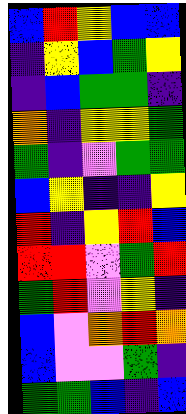[["blue", "red", "yellow", "blue", "blue"], ["indigo", "yellow", "blue", "green", "yellow"], ["indigo", "blue", "green", "green", "indigo"], ["orange", "indigo", "yellow", "yellow", "green"], ["green", "indigo", "violet", "green", "green"], ["blue", "yellow", "indigo", "indigo", "yellow"], ["red", "indigo", "yellow", "red", "blue"], ["red", "red", "violet", "green", "red"], ["green", "red", "violet", "yellow", "indigo"], ["blue", "violet", "orange", "red", "orange"], ["blue", "violet", "violet", "green", "indigo"], ["green", "green", "blue", "indigo", "blue"]]